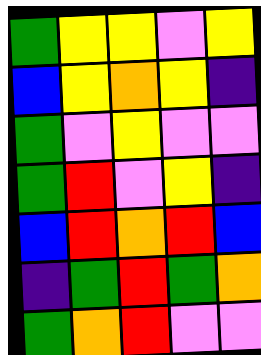[["green", "yellow", "yellow", "violet", "yellow"], ["blue", "yellow", "orange", "yellow", "indigo"], ["green", "violet", "yellow", "violet", "violet"], ["green", "red", "violet", "yellow", "indigo"], ["blue", "red", "orange", "red", "blue"], ["indigo", "green", "red", "green", "orange"], ["green", "orange", "red", "violet", "violet"]]